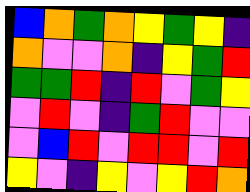[["blue", "orange", "green", "orange", "yellow", "green", "yellow", "indigo"], ["orange", "violet", "violet", "orange", "indigo", "yellow", "green", "red"], ["green", "green", "red", "indigo", "red", "violet", "green", "yellow"], ["violet", "red", "violet", "indigo", "green", "red", "violet", "violet"], ["violet", "blue", "red", "violet", "red", "red", "violet", "red"], ["yellow", "violet", "indigo", "yellow", "violet", "yellow", "red", "orange"]]